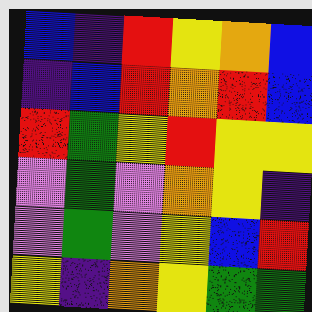[["blue", "indigo", "red", "yellow", "orange", "blue"], ["indigo", "blue", "red", "orange", "red", "blue"], ["red", "green", "yellow", "red", "yellow", "yellow"], ["violet", "green", "violet", "orange", "yellow", "indigo"], ["violet", "green", "violet", "yellow", "blue", "red"], ["yellow", "indigo", "orange", "yellow", "green", "green"]]